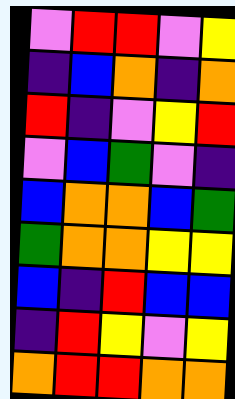[["violet", "red", "red", "violet", "yellow"], ["indigo", "blue", "orange", "indigo", "orange"], ["red", "indigo", "violet", "yellow", "red"], ["violet", "blue", "green", "violet", "indigo"], ["blue", "orange", "orange", "blue", "green"], ["green", "orange", "orange", "yellow", "yellow"], ["blue", "indigo", "red", "blue", "blue"], ["indigo", "red", "yellow", "violet", "yellow"], ["orange", "red", "red", "orange", "orange"]]